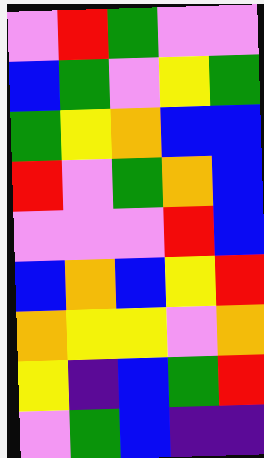[["violet", "red", "green", "violet", "violet"], ["blue", "green", "violet", "yellow", "green"], ["green", "yellow", "orange", "blue", "blue"], ["red", "violet", "green", "orange", "blue"], ["violet", "violet", "violet", "red", "blue"], ["blue", "orange", "blue", "yellow", "red"], ["orange", "yellow", "yellow", "violet", "orange"], ["yellow", "indigo", "blue", "green", "red"], ["violet", "green", "blue", "indigo", "indigo"]]